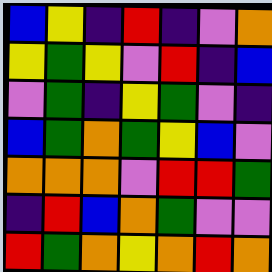[["blue", "yellow", "indigo", "red", "indigo", "violet", "orange"], ["yellow", "green", "yellow", "violet", "red", "indigo", "blue"], ["violet", "green", "indigo", "yellow", "green", "violet", "indigo"], ["blue", "green", "orange", "green", "yellow", "blue", "violet"], ["orange", "orange", "orange", "violet", "red", "red", "green"], ["indigo", "red", "blue", "orange", "green", "violet", "violet"], ["red", "green", "orange", "yellow", "orange", "red", "orange"]]